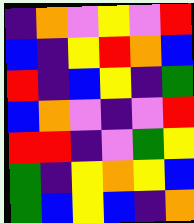[["indigo", "orange", "violet", "yellow", "violet", "red"], ["blue", "indigo", "yellow", "red", "orange", "blue"], ["red", "indigo", "blue", "yellow", "indigo", "green"], ["blue", "orange", "violet", "indigo", "violet", "red"], ["red", "red", "indigo", "violet", "green", "yellow"], ["green", "indigo", "yellow", "orange", "yellow", "blue"], ["green", "blue", "yellow", "blue", "indigo", "orange"]]